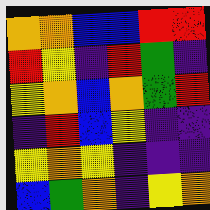[["orange", "orange", "blue", "blue", "red", "red"], ["red", "yellow", "indigo", "red", "green", "indigo"], ["yellow", "orange", "blue", "orange", "green", "red"], ["indigo", "red", "blue", "yellow", "indigo", "indigo"], ["yellow", "orange", "yellow", "indigo", "indigo", "indigo"], ["blue", "green", "orange", "indigo", "yellow", "orange"]]